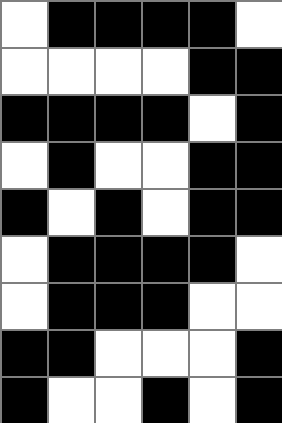[["white", "black", "black", "black", "black", "white"], ["white", "white", "white", "white", "black", "black"], ["black", "black", "black", "black", "white", "black"], ["white", "black", "white", "white", "black", "black"], ["black", "white", "black", "white", "black", "black"], ["white", "black", "black", "black", "black", "white"], ["white", "black", "black", "black", "white", "white"], ["black", "black", "white", "white", "white", "black"], ["black", "white", "white", "black", "white", "black"]]